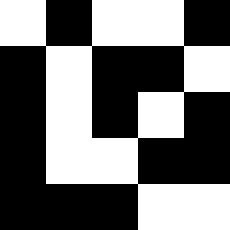[["white", "black", "white", "white", "black"], ["black", "white", "black", "black", "white"], ["black", "white", "black", "white", "black"], ["black", "white", "white", "black", "black"], ["black", "black", "black", "white", "white"]]